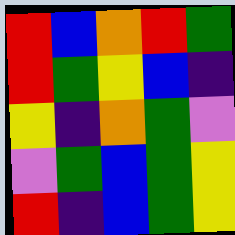[["red", "blue", "orange", "red", "green"], ["red", "green", "yellow", "blue", "indigo"], ["yellow", "indigo", "orange", "green", "violet"], ["violet", "green", "blue", "green", "yellow"], ["red", "indigo", "blue", "green", "yellow"]]